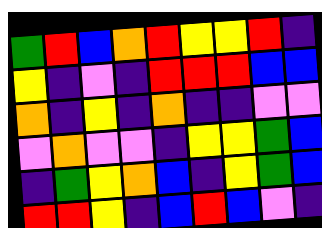[["green", "red", "blue", "orange", "red", "yellow", "yellow", "red", "indigo"], ["yellow", "indigo", "violet", "indigo", "red", "red", "red", "blue", "blue"], ["orange", "indigo", "yellow", "indigo", "orange", "indigo", "indigo", "violet", "violet"], ["violet", "orange", "violet", "violet", "indigo", "yellow", "yellow", "green", "blue"], ["indigo", "green", "yellow", "orange", "blue", "indigo", "yellow", "green", "blue"], ["red", "red", "yellow", "indigo", "blue", "red", "blue", "violet", "indigo"]]